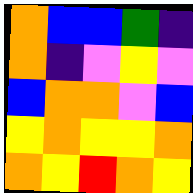[["orange", "blue", "blue", "green", "indigo"], ["orange", "indigo", "violet", "yellow", "violet"], ["blue", "orange", "orange", "violet", "blue"], ["yellow", "orange", "yellow", "yellow", "orange"], ["orange", "yellow", "red", "orange", "yellow"]]